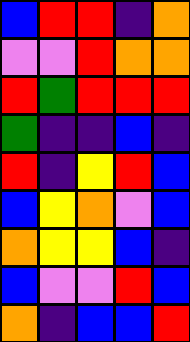[["blue", "red", "red", "indigo", "orange"], ["violet", "violet", "red", "orange", "orange"], ["red", "green", "red", "red", "red"], ["green", "indigo", "indigo", "blue", "indigo"], ["red", "indigo", "yellow", "red", "blue"], ["blue", "yellow", "orange", "violet", "blue"], ["orange", "yellow", "yellow", "blue", "indigo"], ["blue", "violet", "violet", "red", "blue"], ["orange", "indigo", "blue", "blue", "red"]]